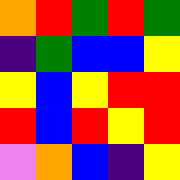[["orange", "red", "green", "red", "green"], ["indigo", "green", "blue", "blue", "yellow"], ["yellow", "blue", "yellow", "red", "red"], ["red", "blue", "red", "yellow", "red"], ["violet", "orange", "blue", "indigo", "yellow"]]